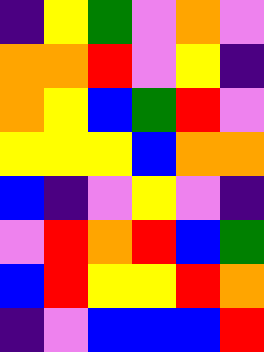[["indigo", "yellow", "green", "violet", "orange", "violet"], ["orange", "orange", "red", "violet", "yellow", "indigo"], ["orange", "yellow", "blue", "green", "red", "violet"], ["yellow", "yellow", "yellow", "blue", "orange", "orange"], ["blue", "indigo", "violet", "yellow", "violet", "indigo"], ["violet", "red", "orange", "red", "blue", "green"], ["blue", "red", "yellow", "yellow", "red", "orange"], ["indigo", "violet", "blue", "blue", "blue", "red"]]